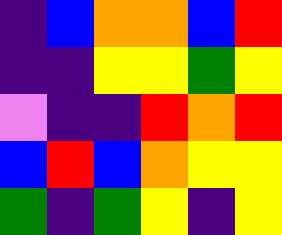[["indigo", "blue", "orange", "orange", "blue", "red"], ["indigo", "indigo", "yellow", "yellow", "green", "yellow"], ["violet", "indigo", "indigo", "red", "orange", "red"], ["blue", "red", "blue", "orange", "yellow", "yellow"], ["green", "indigo", "green", "yellow", "indigo", "yellow"]]